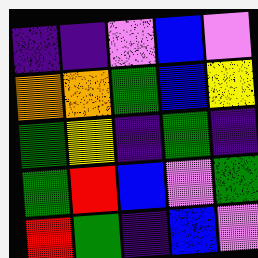[["indigo", "indigo", "violet", "blue", "violet"], ["orange", "orange", "green", "blue", "yellow"], ["green", "yellow", "indigo", "green", "indigo"], ["green", "red", "blue", "violet", "green"], ["red", "green", "indigo", "blue", "violet"]]